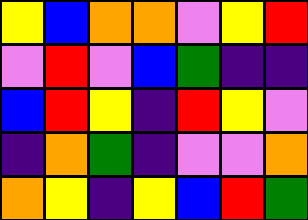[["yellow", "blue", "orange", "orange", "violet", "yellow", "red"], ["violet", "red", "violet", "blue", "green", "indigo", "indigo"], ["blue", "red", "yellow", "indigo", "red", "yellow", "violet"], ["indigo", "orange", "green", "indigo", "violet", "violet", "orange"], ["orange", "yellow", "indigo", "yellow", "blue", "red", "green"]]